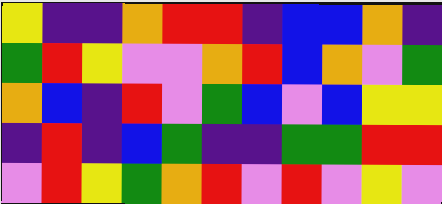[["yellow", "indigo", "indigo", "orange", "red", "red", "indigo", "blue", "blue", "orange", "indigo"], ["green", "red", "yellow", "violet", "violet", "orange", "red", "blue", "orange", "violet", "green"], ["orange", "blue", "indigo", "red", "violet", "green", "blue", "violet", "blue", "yellow", "yellow"], ["indigo", "red", "indigo", "blue", "green", "indigo", "indigo", "green", "green", "red", "red"], ["violet", "red", "yellow", "green", "orange", "red", "violet", "red", "violet", "yellow", "violet"]]